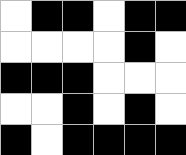[["white", "black", "black", "white", "black", "black"], ["white", "white", "white", "white", "black", "white"], ["black", "black", "black", "white", "white", "white"], ["white", "white", "black", "white", "black", "white"], ["black", "white", "black", "black", "black", "black"]]